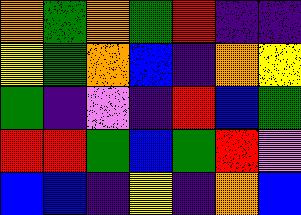[["orange", "green", "orange", "green", "red", "indigo", "indigo"], ["yellow", "green", "orange", "blue", "indigo", "orange", "yellow"], ["green", "indigo", "violet", "indigo", "red", "blue", "green"], ["red", "red", "green", "blue", "green", "red", "violet"], ["blue", "blue", "indigo", "yellow", "indigo", "orange", "blue"]]